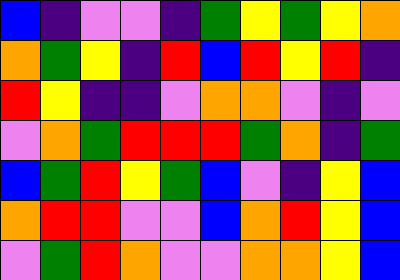[["blue", "indigo", "violet", "violet", "indigo", "green", "yellow", "green", "yellow", "orange"], ["orange", "green", "yellow", "indigo", "red", "blue", "red", "yellow", "red", "indigo"], ["red", "yellow", "indigo", "indigo", "violet", "orange", "orange", "violet", "indigo", "violet"], ["violet", "orange", "green", "red", "red", "red", "green", "orange", "indigo", "green"], ["blue", "green", "red", "yellow", "green", "blue", "violet", "indigo", "yellow", "blue"], ["orange", "red", "red", "violet", "violet", "blue", "orange", "red", "yellow", "blue"], ["violet", "green", "red", "orange", "violet", "violet", "orange", "orange", "yellow", "blue"]]